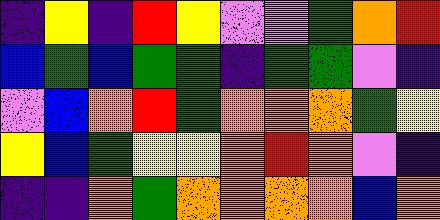[["indigo", "yellow", "indigo", "red", "yellow", "violet", "violet", "green", "orange", "red"], ["blue", "green", "blue", "green", "green", "indigo", "green", "green", "violet", "indigo"], ["violet", "blue", "orange", "red", "green", "orange", "orange", "orange", "green", "yellow"], ["yellow", "blue", "green", "yellow", "yellow", "orange", "red", "orange", "violet", "indigo"], ["indigo", "indigo", "orange", "green", "orange", "orange", "orange", "orange", "blue", "orange"]]